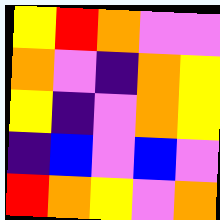[["yellow", "red", "orange", "violet", "violet"], ["orange", "violet", "indigo", "orange", "yellow"], ["yellow", "indigo", "violet", "orange", "yellow"], ["indigo", "blue", "violet", "blue", "violet"], ["red", "orange", "yellow", "violet", "orange"]]